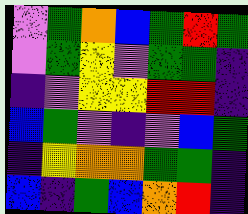[["violet", "green", "orange", "blue", "green", "red", "green"], ["violet", "green", "yellow", "violet", "green", "green", "indigo"], ["indigo", "violet", "yellow", "yellow", "red", "red", "indigo"], ["blue", "green", "violet", "indigo", "violet", "blue", "green"], ["indigo", "yellow", "orange", "orange", "green", "green", "indigo"], ["blue", "indigo", "green", "blue", "orange", "red", "indigo"]]